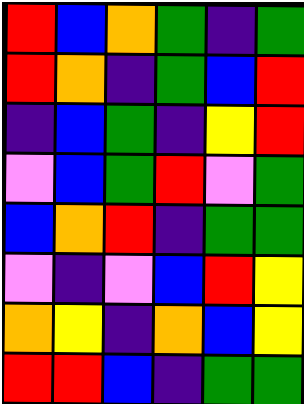[["red", "blue", "orange", "green", "indigo", "green"], ["red", "orange", "indigo", "green", "blue", "red"], ["indigo", "blue", "green", "indigo", "yellow", "red"], ["violet", "blue", "green", "red", "violet", "green"], ["blue", "orange", "red", "indigo", "green", "green"], ["violet", "indigo", "violet", "blue", "red", "yellow"], ["orange", "yellow", "indigo", "orange", "blue", "yellow"], ["red", "red", "blue", "indigo", "green", "green"]]